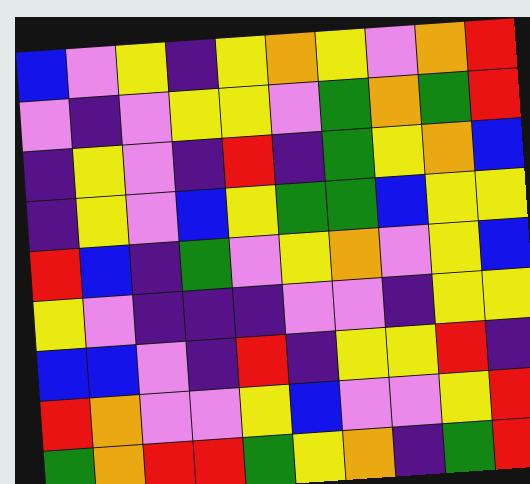[["blue", "violet", "yellow", "indigo", "yellow", "orange", "yellow", "violet", "orange", "red"], ["violet", "indigo", "violet", "yellow", "yellow", "violet", "green", "orange", "green", "red"], ["indigo", "yellow", "violet", "indigo", "red", "indigo", "green", "yellow", "orange", "blue"], ["indigo", "yellow", "violet", "blue", "yellow", "green", "green", "blue", "yellow", "yellow"], ["red", "blue", "indigo", "green", "violet", "yellow", "orange", "violet", "yellow", "blue"], ["yellow", "violet", "indigo", "indigo", "indigo", "violet", "violet", "indigo", "yellow", "yellow"], ["blue", "blue", "violet", "indigo", "red", "indigo", "yellow", "yellow", "red", "indigo"], ["red", "orange", "violet", "violet", "yellow", "blue", "violet", "violet", "yellow", "red"], ["green", "orange", "red", "red", "green", "yellow", "orange", "indigo", "green", "red"]]